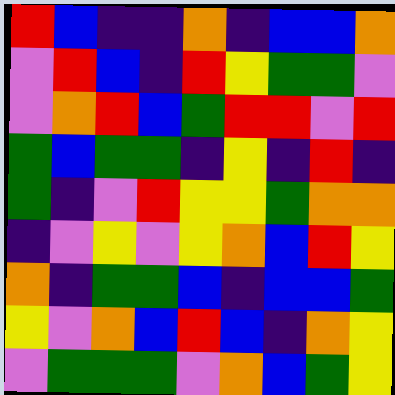[["red", "blue", "indigo", "indigo", "orange", "indigo", "blue", "blue", "orange"], ["violet", "red", "blue", "indigo", "red", "yellow", "green", "green", "violet"], ["violet", "orange", "red", "blue", "green", "red", "red", "violet", "red"], ["green", "blue", "green", "green", "indigo", "yellow", "indigo", "red", "indigo"], ["green", "indigo", "violet", "red", "yellow", "yellow", "green", "orange", "orange"], ["indigo", "violet", "yellow", "violet", "yellow", "orange", "blue", "red", "yellow"], ["orange", "indigo", "green", "green", "blue", "indigo", "blue", "blue", "green"], ["yellow", "violet", "orange", "blue", "red", "blue", "indigo", "orange", "yellow"], ["violet", "green", "green", "green", "violet", "orange", "blue", "green", "yellow"]]